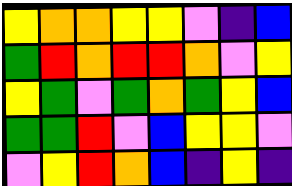[["yellow", "orange", "orange", "yellow", "yellow", "violet", "indigo", "blue"], ["green", "red", "orange", "red", "red", "orange", "violet", "yellow"], ["yellow", "green", "violet", "green", "orange", "green", "yellow", "blue"], ["green", "green", "red", "violet", "blue", "yellow", "yellow", "violet"], ["violet", "yellow", "red", "orange", "blue", "indigo", "yellow", "indigo"]]